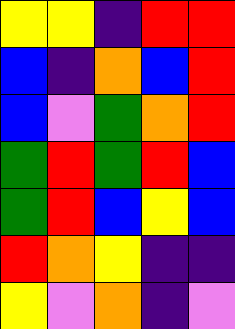[["yellow", "yellow", "indigo", "red", "red"], ["blue", "indigo", "orange", "blue", "red"], ["blue", "violet", "green", "orange", "red"], ["green", "red", "green", "red", "blue"], ["green", "red", "blue", "yellow", "blue"], ["red", "orange", "yellow", "indigo", "indigo"], ["yellow", "violet", "orange", "indigo", "violet"]]